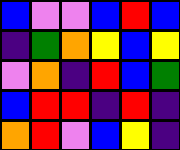[["blue", "violet", "violet", "blue", "red", "blue"], ["indigo", "green", "orange", "yellow", "blue", "yellow"], ["violet", "orange", "indigo", "red", "blue", "green"], ["blue", "red", "red", "indigo", "red", "indigo"], ["orange", "red", "violet", "blue", "yellow", "indigo"]]